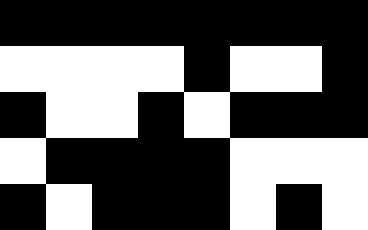[["black", "black", "black", "black", "black", "black", "black", "black"], ["white", "white", "white", "white", "black", "white", "white", "black"], ["black", "white", "white", "black", "white", "black", "black", "black"], ["white", "black", "black", "black", "black", "white", "white", "white"], ["black", "white", "black", "black", "black", "white", "black", "white"]]